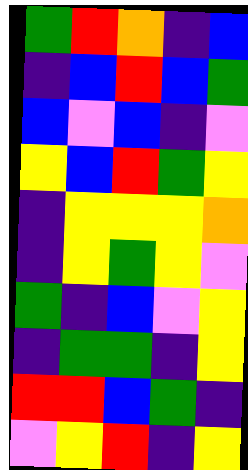[["green", "red", "orange", "indigo", "blue"], ["indigo", "blue", "red", "blue", "green"], ["blue", "violet", "blue", "indigo", "violet"], ["yellow", "blue", "red", "green", "yellow"], ["indigo", "yellow", "yellow", "yellow", "orange"], ["indigo", "yellow", "green", "yellow", "violet"], ["green", "indigo", "blue", "violet", "yellow"], ["indigo", "green", "green", "indigo", "yellow"], ["red", "red", "blue", "green", "indigo"], ["violet", "yellow", "red", "indigo", "yellow"]]